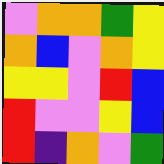[["violet", "orange", "orange", "green", "yellow"], ["orange", "blue", "violet", "orange", "yellow"], ["yellow", "yellow", "violet", "red", "blue"], ["red", "violet", "violet", "yellow", "blue"], ["red", "indigo", "orange", "violet", "green"]]